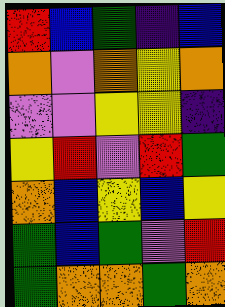[["red", "blue", "green", "indigo", "blue"], ["orange", "violet", "orange", "yellow", "orange"], ["violet", "violet", "yellow", "yellow", "indigo"], ["yellow", "red", "violet", "red", "green"], ["orange", "blue", "yellow", "blue", "yellow"], ["green", "blue", "green", "violet", "red"], ["green", "orange", "orange", "green", "orange"]]